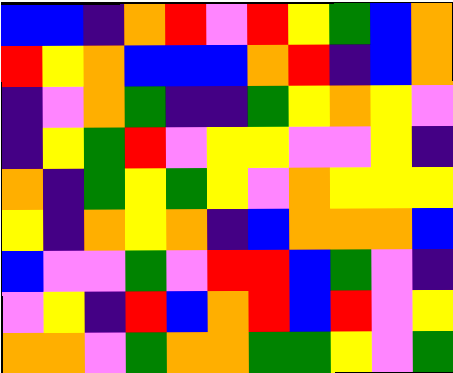[["blue", "blue", "indigo", "orange", "red", "violet", "red", "yellow", "green", "blue", "orange"], ["red", "yellow", "orange", "blue", "blue", "blue", "orange", "red", "indigo", "blue", "orange"], ["indigo", "violet", "orange", "green", "indigo", "indigo", "green", "yellow", "orange", "yellow", "violet"], ["indigo", "yellow", "green", "red", "violet", "yellow", "yellow", "violet", "violet", "yellow", "indigo"], ["orange", "indigo", "green", "yellow", "green", "yellow", "violet", "orange", "yellow", "yellow", "yellow"], ["yellow", "indigo", "orange", "yellow", "orange", "indigo", "blue", "orange", "orange", "orange", "blue"], ["blue", "violet", "violet", "green", "violet", "red", "red", "blue", "green", "violet", "indigo"], ["violet", "yellow", "indigo", "red", "blue", "orange", "red", "blue", "red", "violet", "yellow"], ["orange", "orange", "violet", "green", "orange", "orange", "green", "green", "yellow", "violet", "green"]]